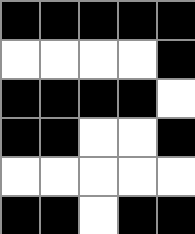[["black", "black", "black", "black", "black"], ["white", "white", "white", "white", "black"], ["black", "black", "black", "black", "white"], ["black", "black", "white", "white", "black"], ["white", "white", "white", "white", "white"], ["black", "black", "white", "black", "black"]]